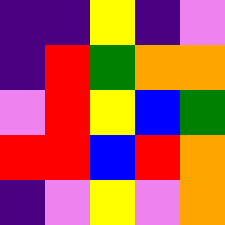[["indigo", "indigo", "yellow", "indigo", "violet"], ["indigo", "red", "green", "orange", "orange"], ["violet", "red", "yellow", "blue", "green"], ["red", "red", "blue", "red", "orange"], ["indigo", "violet", "yellow", "violet", "orange"]]